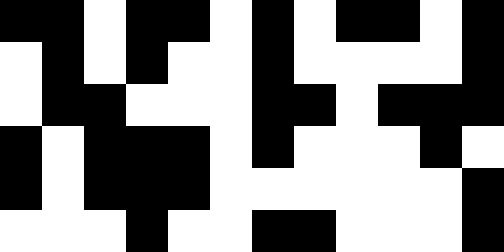[["black", "black", "white", "black", "black", "white", "black", "white", "black", "black", "white", "black"], ["white", "black", "white", "black", "white", "white", "black", "white", "white", "white", "white", "black"], ["white", "black", "black", "white", "white", "white", "black", "black", "white", "black", "black", "black"], ["black", "white", "black", "black", "black", "white", "black", "white", "white", "white", "black", "white"], ["black", "white", "black", "black", "black", "white", "white", "white", "white", "white", "white", "black"], ["white", "white", "white", "black", "white", "white", "black", "black", "white", "white", "white", "black"]]